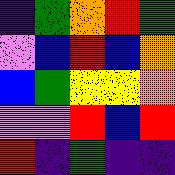[["indigo", "green", "orange", "red", "green"], ["violet", "blue", "red", "blue", "orange"], ["blue", "green", "yellow", "yellow", "orange"], ["violet", "violet", "red", "blue", "red"], ["red", "indigo", "green", "indigo", "indigo"]]